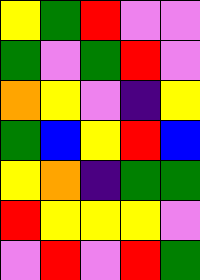[["yellow", "green", "red", "violet", "violet"], ["green", "violet", "green", "red", "violet"], ["orange", "yellow", "violet", "indigo", "yellow"], ["green", "blue", "yellow", "red", "blue"], ["yellow", "orange", "indigo", "green", "green"], ["red", "yellow", "yellow", "yellow", "violet"], ["violet", "red", "violet", "red", "green"]]